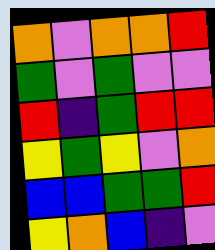[["orange", "violet", "orange", "orange", "red"], ["green", "violet", "green", "violet", "violet"], ["red", "indigo", "green", "red", "red"], ["yellow", "green", "yellow", "violet", "orange"], ["blue", "blue", "green", "green", "red"], ["yellow", "orange", "blue", "indigo", "violet"]]